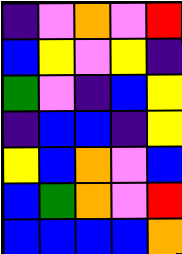[["indigo", "violet", "orange", "violet", "red"], ["blue", "yellow", "violet", "yellow", "indigo"], ["green", "violet", "indigo", "blue", "yellow"], ["indigo", "blue", "blue", "indigo", "yellow"], ["yellow", "blue", "orange", "violet", "blue"], ["blue", "green", "orange", "violet", "red"], ["blue", "blue", "blue", "blue", "orange"]]